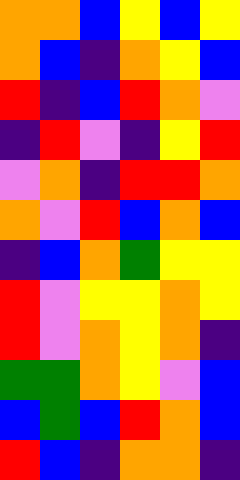[["orange", "orange", "blue", "yellow", "blue", "yellow"], ["orange", "blue", "indigo", "orange", "yellow", "blue"], ["red", "indigo", "blue", "red", "orange", "violet"], ["indigo", "red", "violet", "indigo", "yellow", "red"], ["violet", "orange", "indigo", "red", "red", "orange"], ["orange", "violet", "red", "blue", "orange", "blue"], ["indigo", "blue", "orange", "green", "yellow", "yellow"], ["red", "violet", "yellow", "yellow", "orange", "yellow"], ["red", "violet", "orange", "yellow", "orange", "indigo"], ["green", "green", "orange", "yellow", "violet", "blue"], ["blue", "green", "blue", "red", "orange", "blue"], ["red", "blue", "indigo", "orange", "orange", "indigo"]]